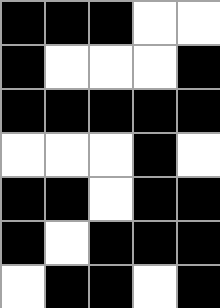[["black", "black", "black", "white", "white"], ["black", "white", "white", "white", "black"], ["black", "black", "black", "black", "black"], ["white", "white", "white", "black", "white"], ["black", "black", "white", "black", "black"], ["black", "white", "black", "black", "black"], ["white", "black", "black", "white", "black"]]